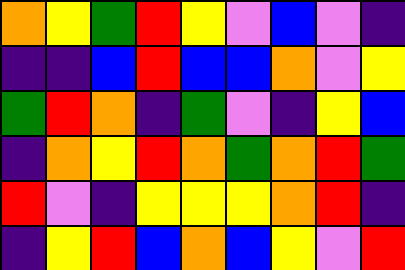[["orange", "yellow", "green", "red", "yellow", "violet", "blue", "violet", "indigo"], ["indigo", "indigo", "blue", "red", "blue", "blue", "orange", "violet", "yellow"], ["green", "red", "orange", "indigo", "green", "violet", "indigo", "yellow", "blue"], ["indigo", "orange", "yellow", "red", "orange", "green", "orange", "red", "green"], ["red", "violet", "indigo", "yellow", "yellow", "yellow", "orange", "red", "indigo"], ["indigo", "yellow", "red", "blue", "orange", "blue", "yellow", "violet", "red"]]